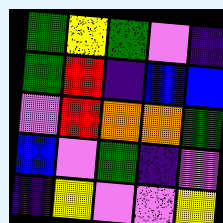[["green", "yellow", "green", "violet", "indigo"], ["green", "red", "indigo", "blue", "blue"], ["violet", "red", "orange", "orange", "green"], ["blue", "violet", "green", "indigo", "violet"], ["indigo", "yellow", "violet", "violet", "yellow"]]